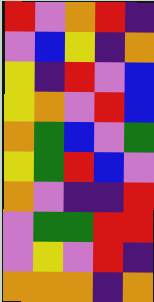[["red", "violet", "orange", "red", "indigo"], ["violet", "blue", "yellow", "indigo", "orange"], ["yellow", "indigo", "red", "violet", "blue"], ["yellow", "orange", "violet", "red", "blue"], ["orange", "green", "blue", "violet", "green"], ["yellow", "green", "red", "blue", "violet"], ["orange", "violet", "indigo", "indigo", "red"], ["violet", "green", "green", "red", "red"], ["violet", "yellow", "violet", "red", "indigo"], ["orange", "orange", "orange", "indigo", "orange"]]